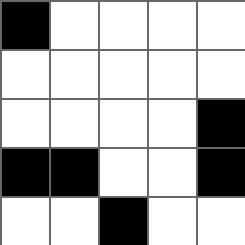[["black", "white", "white", "white", "white"], ["white", "white", "white", "white", "white"], ["white", "white", "white", "white", "black"], ["black", "black", "white", "white", "black"], ["white", "white", "black", "white", "white"]]